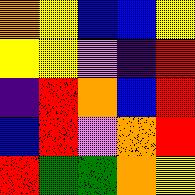[["orange", "yellow", "blue", "blue", "yellow"], ["yellow", "yellow", "violet", "indigo", "red"], ["indigo", "red", "orange", "blue", "red"], ["blue", "red", "violet", "orange", "red"], ["red", "green", "green", "orange", "yellow"]]